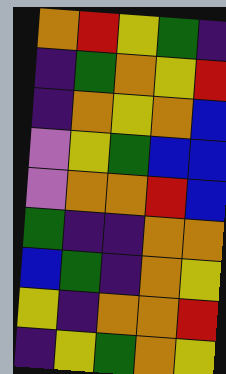[["orange", "red", "yellow", "green", "indigo"], ["indigo", "green", "orange", "yellow", "red"], ["indigo", "orange", "yellow", "orange", "blue"], ["violet", "yellow", "green", "blue", "blue"], ["violet", "orange", "orange", "red", "blue"], ["green", "indigo", "indigo", "orange", "orange"], ["blue", "green", "indigo", "orange", "yellow"], ["yellow", "indigo", "orange", "orange", "red"], ["indigo", "yellow", "green", "orange", "yellow"]]